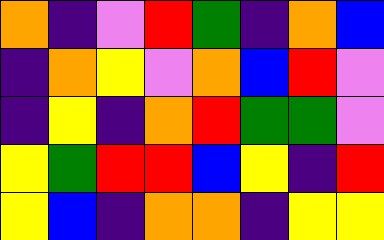[["orange", "indigo", "violet", "red", "green", "indigo", "orange", "blue"], ["indigo", "orange", "yellow", "violet", "orange", "blue", "red", "violet"], ["indigo", "yellow", "indigo", "orange", "red", "green", "green", "violet"], ["yellow", "green", "red", "red", "blue", "yellow", "indigo", "red"], ["yellow", "blue", "indigo", "orange", "orange", "indigo", "yellow", "yellow"]]